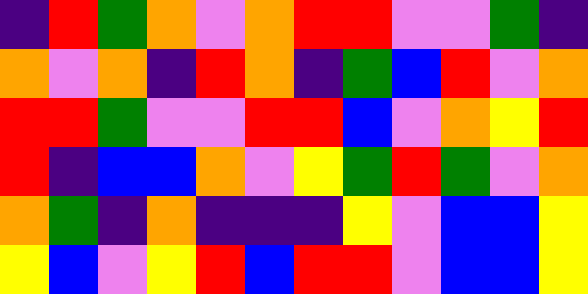[["indigo", "red", "green", "orange", "violet", "orange", "red", "red", "violet", "violet", "green", "indigo"], ["orange", "violet", "orange", "indigo", "red", "orange", "indigo", "green", "blue", "red", "violet", "orange"], ["red", "red", "green", "violet", "violet", "red", "red", "blue", "violet", "orange", "yellow", "red"], ["red", "indigo", "blue", "blue", "orange", "violet", "yellow", "green", "red", "green", "violet", "orange"], ["orange", "green", "indigo", "orange", "indigo", "indigo", "indigo", "yellow", "violet", "blue", "blue", "yellow"], ["yellow", "blue", "violet", "yellow", "red", "blue", "red", "red", "violet", "blue", "blue", "yellow"]]